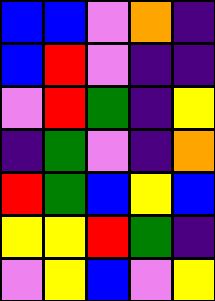[["blue", "blue", "violet", "orange", "indigo"], ["blue", "red", "violet", "indigo", "indigo"], ["violet", "red", "green", "indigo", "yellow"], ["indigo", "green", "violet", "indigo", "orange"], ["red", "green", "blue", "yellow", "blue"], ["yellow", "yellow", "red", "green", "indigo"], ["violet", "yellow", "blue", "violet", "yellow"]]